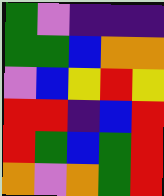[["green", "violet", "indigo", "indigo", "indigo"], ["green", "green", "blue", "orange", "orange"], ["violet", "blue", "yellow", "red", "yellow"], ["red", "red", "indigo", "blue", "red"], ["red", "green", "blue", "green", "red"], ["orange", "violet", "orange", "green", "red"]]